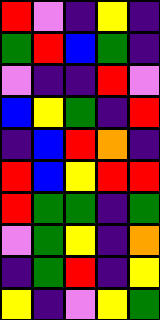[["red", "violet", "indigo", "yellow", "indigo"], ["green", "red", "blue", "green", "indigo"], ["violet", "indigo", "indigo", "red", "violet"], ["blue", "yellow", "green", "indigo", "red"], ["indigo", "blue", "red", "orange", "indigo"], ["red", "blue", "yellow", "red", "red"], ["red", "green", "green", "indigo", "green"], ["violet", "green", "yellow", "indigo", "orange"], ["indigo", "green", "red", "indigo", "yellow"], ["yellow", "indigo", "violet", "yellow", "green"]]